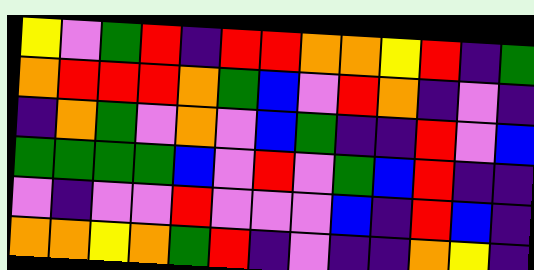[["yellow", "violet", "green", "red", "indigo", "red", "red", "orange", "orange", "yellow", "red", "indigo", "green"], ["orange", "red", "red", "red", "orange", "green", "blue", "violet", "red", "orange", "indigo", "violet", "indigo"], ["indigo", "orange", "green", "violet", "orange", "violet", "blue", "green", "indigo", "indigo", "red", "violet", "blue"], ["green", "green", "green", "green", "blue", "violet", "red", "violet", "green", "blue", "red", "indigo", "indigo"], ["violet", "indigo", "violet", "violet", "red", "violet", "violet", "violet", "blue", "indigo", "red", "blue", "indigo"], ["orange", "orange", "yellow", "orange", "green", "red", "indigo", "violet", "indigo", "indigo", "orange", "yellow", "indigo"]]